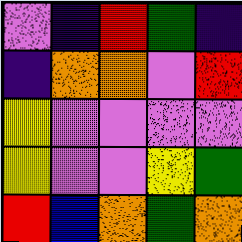[["violet", "indigo", "red", "green", "indigo"], ["indigo", "orange", "orange", "violet", "red"], ["yellow", "violet", "violet", "violet", "violet"], ["yellow", "violet", "violet", "yellow", "green"], ["red", "blue", "orange", "green", "orange"]]